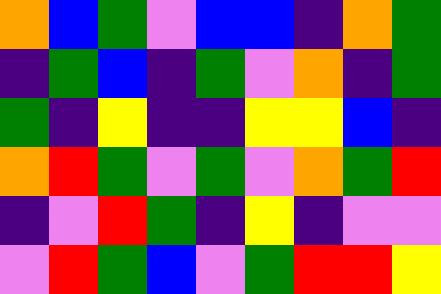[["orange", "blue", "green", "violet", "blue", "blue", "indigo", "orange", "green"], ["indigo", "green", "blue", "indigo", "green", "violet", "orange", "indigo", "green"], ["green", "indigo", "yellow", "indigo", "indigo", "yellow", "yellow", "blue", "indigo"], ["orange", "red", "green", "violet", "green", "violet", "orange", "green", "red"], ["indigo", "violet", "red", "green", "indigo", "yellow", "indigo", "violet", "violet"], ["violet", "red", "green", "blue", "violet", "green", "red", "red", "yellow"]]